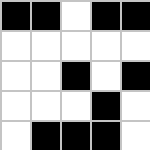[["black", "black", "white", "black", "black"], ["white", "white", "white", "white", "white"], ["white", "white", "black", "white", "black"], ["white", "white", "white", "black", "white"], ["white", "black", "black", "black", "white"]]